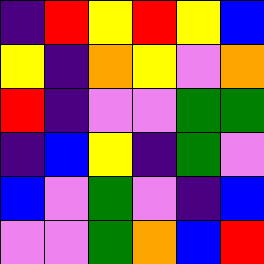[["indigo", "red", "yellow", "red", "yellow", "blue"], ["yellow", "indigo", "orange", "yellow", "violet", "orange"], ["red", "indigo", "violet", "violet", "green", "green"], ["indigo", "blue", "yellow", "indigo", "green", "violet"], ["blue", "violet", "green", "violet", "indigo", "blue"], ["violet", "violet", "green", "orange", "blue", "red"]]